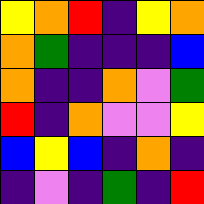[["yellow", "orange", "red", "indigo", "yellow", "orange"], ["orange", "green", "indigo", "indigo", "indigo", "blue"], ["orange", "indigo", "indigo", "orange", "violet", "green"], ["red", "indigo", "orange", "violet", "violet", "yellow"], ["blue", "yellow", "blue", "indigo", "orange", "indigo"], ["indigo", "violet", "indigo", "green", "indigo", "red"]]